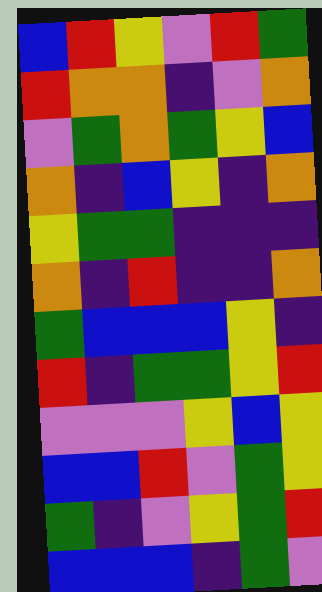[["blue", "red", "yellow", "violet", "red", "green"], ["red", "orange", "orange", "indigo", "violet", "orange"], ["violet", "green", "orange", "green", "yellow", "blue"], ["orange", "indigo", "blue", "yellow", "indigo", "orange"], ["yellow", "green", "green", "indigo", "indigo", "indigo"], ["orange", "indigo", "red", "indigo", "indigo", "orange"], ["green", "blue", "blue", "blue", "yellow", "indigo"], ["red", "indigo", "green", "green", "yellow", "red"], ["violet", "violet", "violet", "yellow", "blue", "yellow"], ["blue", "blue", "red", "violet", "green", "yellow"], ["green", "indigo", "violet", "yellow", "green", "red"], ["blue", "blue", "blue", "indigo", "green", "violet"]]